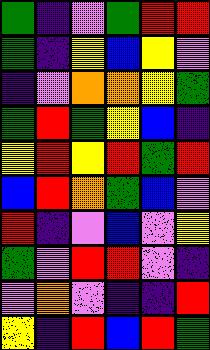[["green", "indigo", "violet", "green", "red", "red"], ["green", "indigo", "yellow", "blue", "yellow", "violet"], ["indigo", "violet", "orange", "orange", "yellow", "green"], ["green", "red", "green", "yellow", "blue", "indigo"], ["yellow", "red", "yellow", "red", "green", "red"], ["blue", "red", "orange", "green", "blue", "violet"], ["red", "indigo", "violet", "blue", "violet", "yellow"], ["green", "violet", "red", "red", "violet", "indigo"], ["violet", "orange", "violet", "indigo", "indigo", "red"], ["yellow", "indigo", "red", "blue", "red", "green"]]